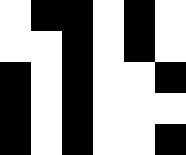[["white", "black", "black", "white", "black", "white"], ["white", "white", "black", "white", "black", "white"], ["black", "white", "black", "white", "white", "black"], ["black", "white", "black", "white", "white", "white"], ["black", "white", "black", "white", "white", "black"]]